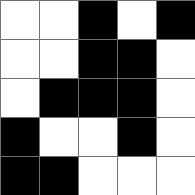[["white", "white", "black", "white", "black"], ["white", "white", "black", "black", "white"], ["white", "black", "black", "black", "white"], ["black", "white", "white", "black", "white"], ["black", "black", "white", "white", "white"]]